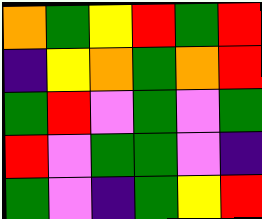[["orange", "green", "yellow", "red", "green", "red"], ["indigo", "yellow", "orange", "green", "orange", "red"], ["green", "red", "violet", "green", "violet", "green"], ["red", "violet", "green", "green", "violet", "indigo"], ["green", "violet", "indigo", "green", "yellow", "red"]]